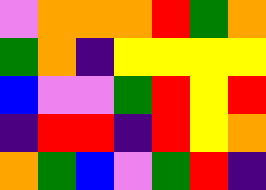[["violet", "orange", "orange", "orange", "red", "green", "orange"], ["green", "orange", "indigo", "yellow", "yellow", "yellow", "yellow"], ["blue", "violet", "violet", "green", "red", "yellow", "red"], ["indigo", "red", "red", "indigo", "red", "yellow", "orange"], ["orange", "green", "blue", "violet", "green", "red", "indigo"]]